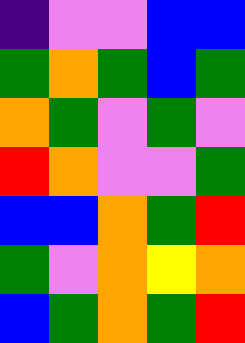[["indigo", "violet", "violet", "blue", "blue"], ["green", "orange", "green", "blue", "green"], ["orange", "green", "violet", "green", "violet"], ["red", "orange", "violet", "violet", "green"], ["blue", "blue", "orange", "green", "red"], ["green", "violet", "orange", "yellow", "orange"], ["blue", "green", "orange", "green", "red"]]